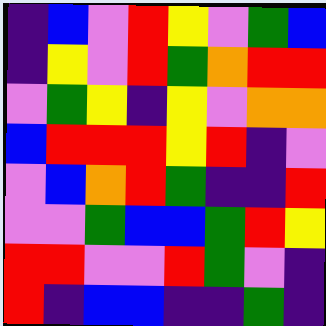[["indigo", "blue", "violet", "red", "yellow", "violet", "green", "blue"], ["indigo", "yellow", "violet", "red", "green", "orange", "red", "red"], ["violet", "green", "yellow", "indigo", "yellow", "violet", "orange", "orange"], ["blue", "red", "red", "red", "yellow", "red", "indigo", "violet"], ["violet", "blue", "orange", "red", "green", "indigo", "indigo", "red"], ["violet", "violet", "green", "blue", "blue", "green", "red", "yellow"], ["red", "red", "violet", "violet", "red", "green", "violet", "indigo"], ["red", "indigo", "blue", "blue", "indigo", "indigo", "green", "indigo"]]